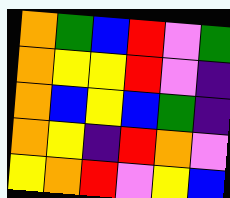[["orange", "green", "blue", "red", "violet", "green"], ["orange", "yellow", "yellow", "red", "violet", "indigo"], ["orange", "blue", "yellow", "blue", "green", "indigo"], ["orange", "yellow", "indigo", "red", "orange", "violet"], ["yellow", "orange", "red", "violet", "yellow", "blue"]]